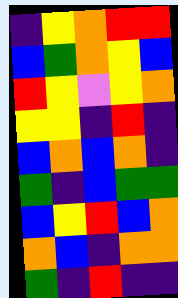[["indigo", "yellow", "orange", "red", "red"], ["blue", "green", "orange", "yellow", "blue"], ["red", "yellow", "violet", "yellow", "orange"], ["yellow", "yellow", "indigo", "red", "indigo"], ["blue", "orange", "blue", "orange", "indigo"], ["green", "indigo", "blue", "green", "green"], ["blue", "yellow", "red", "blue", "orange"], ["orange", "blue", "indigo", "orange", "orange"], ["green", "indigo", "red", "indigo", "indigo"]]